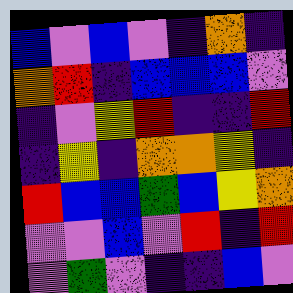[["blue", "violet", "blue", "violet", "indigo", "orange", "indigo"], ["orange", "red", "indigo", "blue", "blue", "blue", "violet"], ["indigo", "violet", "yellow", "red", "indigo", "indigo", "red"], ["indigo", "yellow", "indigo", "orange", "orange", "yellow", "indigo"], ["red", "blue", "blue", "green", "blue", "yellow", "orange"], ["violet", "violet", "blue", "violet", "red", "indigo", "red"], ["violet", "green", "violet", "indigo", "indigo", "blue", "violet"]]